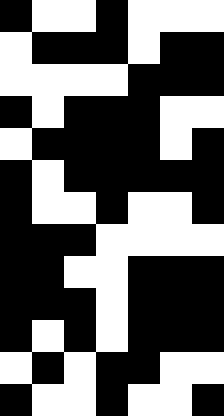[["black", "white", "white", "black", "white", "white", "white"], ["white", "black", "black", "black", "white", "black", "black"], ["white", "white", "white", "white", "black", "black", "black"], ["black", "white", "black", "black", "black", "white", "white"], ["white", "black", "black", "black", "black", "white", "black"], ["black", "white", "black", "black", "black", "black", "black"], ["black", "white", "white", "black", "white", "white", "black"], ["black", "black", "black", "white", "white", "white", "white"], ["black", "black", "white", "white", "black", "black", "black"], ["black", "black", "black", "white", "black", "black", "black"], ["black", "white", "black", "white", "black", "black", "black"], ["white", "black", "white", "black", "black", "white", "white"], ["black", "white", "white", "black", "white", "white", "black"]]